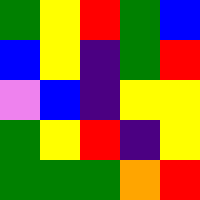[["green", "yellow", "red", "green", "blue"], ["blue", "yellow", "indigo", "green", "red"], ["violet", "blue", "indigo", "yellow", "yellow"], ["green", "yellow", "red", "indigo", "yellow"], ["green", "green", "green", "orange", "red"]]